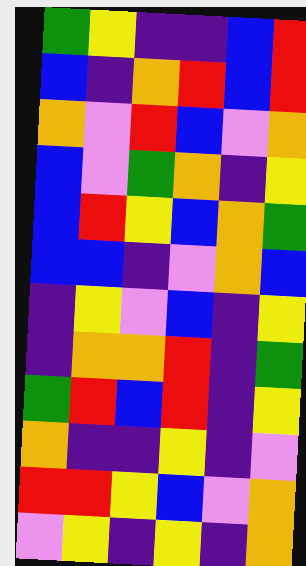[["green", "yellow", "indigo", "indigo", "blue", "red"], ["blue", "indigo", "orange", "red", "blue", "red"], ["orange", "violet", "red", "blue", "violet", "orange"], ["blue", "violet", "green", "orange", "indigo", "yellow"], ["blue", "red", "yellow", "blue", "orange", "green"], ["blue", "blue", "indigo", "violet", "orange", "blue"], ["indigo", "yellow", "violet", "blue", "indigo", "yellow"], ["indigo", "orange", "orange", "red", "indigo", "green"], ["green", "red", "blue", "red", "indigo", "yellow"], ["orange", "indigo", "indigo", "yellow", "indigo", "violet"], ["red", "red", "yellow", "blue", "violet", "orange"], ["violet", "yellow", "indigo", "yellow", "indigo", "orange"]]